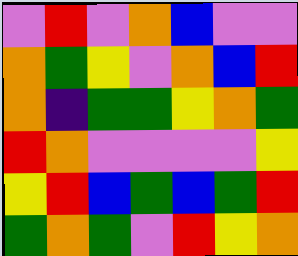[["violet", "red", "violet", "orange", "blue", "violet", "violet"], ["orange", "green", "yellow", "violet", "orange", "blue", "red"], ["orange", "indigo", "green", "green", "yellow", "orange", "green"], ["red", "orange", "violet", "violet", "violet", "violet", "yellow"], ["yellow", "red", "blue", "green", "blue", "green", "red"], ["green", "orange", "green", "violet", "red", "yellow", "orange"]]